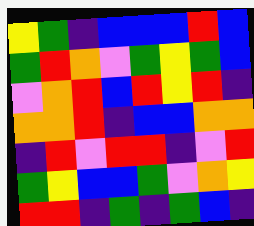[["yellow", "green", "indigo", "blue", "blue", "blue", "red", "blue"], ["green", "red", "orange", "violet", "green", "yellow", "green", "blue"], ["violet", "orange", "red", "blue", "red", "yellow", "red", "indigo"], ["orange", "orange", "red", "indigo", "blue", "blue", "orange", "orange"], ["indigo", "red", "violet", "red", "red", "indigo", "violet", "red"], ["green", "yellow", "blue", "blue", "green", "violet", "orange", "yellow"], ["red", "red", "indigo", "green", "indigo", "green", "blue", "indigo"]]